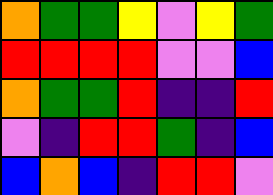[["orange", "green", "green", "yellow", "violet", "yellow", "green"], ["red", "red", "red", "red", "violet", "violet", "blue"], ["orange", "green", "green", "red", "indigo", "indigo", "red"], ["violet", "indigo", "red", "red", "green", "indigo", "blue"], ["blue", "orange", "blue", "indigo", "red", "red", "violet"]]